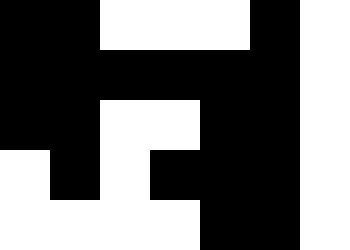[["black", "black", "white", "white", "white", "black", "white"], ["black", "black", "black", "black", "black", "black", "white"], ["black", "black", "white", "white", "black", "black", "white"], ["white", "black", "white", "black", "black", "black", "white"], ["white", "white", "white", "white", "black", "black", "white"]]